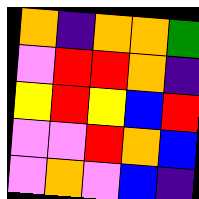[["orange", "indigo", "orange", "orange", "green"], ["violet", "red", "red", "orange", "indigo"], ["yellow", "red", "yellow", "blue", "red"], ["violet", "violet", "red", "orange", "blue"], ["violet", "orange", "violet", "blue", "indigo"]]